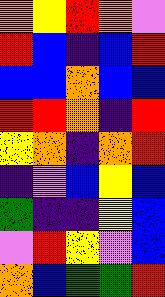[["orange", "yellow", "red", "orange", "violet"], ["red", "blue", "indigo", "blue", "red"], ["blue", "blue", "orange", "blue", "blue"], ["red", "red", "orange", "indigo", "red"], ["yellow", "orange", "indigo", "orange", "red"], ["indigo", "violet", "blue", "yellow", "blue"], ["green", "indigo", "indigo", "yellow", "blue"], ["violet", "red", "yellow", "violet", "blue"], ["orange", "blue", "green", "green", "red"]]